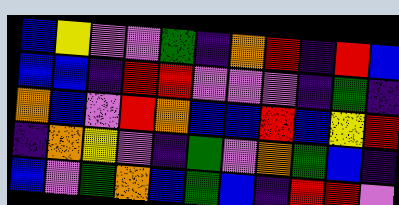[["blue", "yellow", "violet", "violet", "green", "indigo", "orange", "red", "indigo", "red", "blue"], ["blue", "blue", "indigo", "red", "red", "violet", "violet", "violet", "indigo", "green", "indigo"], ["orange", "blue", "violet", "red", "orange", "blue", "blue", "red", "blue", "yellow", "red"], ["indigo", "orange", "yellow", "violet", "indigo", "green", "violet", "orange", "green", "blue", "indigo"], ["blue", "violet", "green", "orange", "blue", "green", "blue", "indigo", "red", "red", "violet"]]